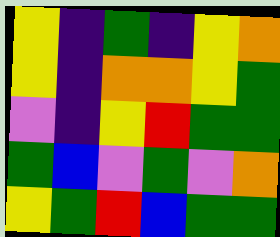[["yellow", "indigo", "green", "indigo", "yellow", "orange"], ["yellow", "indigo", "orange", "orange", "yellow", "green"], ["violet", "indigo", "yellow", "red", "green", "green"], ["green", "blue", "violet", "green", "violet", "orange"], ["yellow", "green", "red", "blue", "green", "green"]]